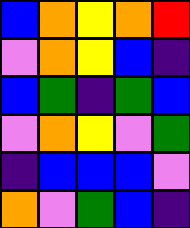[["blue", "orange", "yellow", "orange", "red"], ["violet", "orange", "yellow", "blue", "indigo"], ["blue", "green", "indigo", "green", "blue"], ["violet", "orange", "yellow", "violet", "green"], ["indigo", "blue", "blue", "blue", "violet"], ["orange", "violet", "green", "blue", "indigo"]]